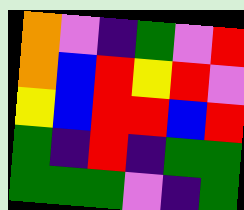[["orange", "violet", "indigo", "green", "violet", "red"], ["orange", "blue", "red", "yellow", "red", "violet"], ["yellow", "blue", "red", "red", "blue", "red"], ["green", "indigo", "red", "indigo", "green", "green"], ["green", "green", "green", "violet", "indigo", "green"]]